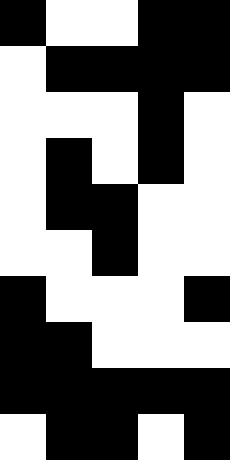[["black", "white", "white", "black", "black"], ["white", "black", "black", "black", "black"], ["white", "white", "white", "black", "white"], ["white", "black", "white", "black", "white"], ["white", "black", "black", "white", "white"], ["white", "white", "black", "white", "white"], ["black", "white", "white", "white", "black"], ["black", "black", "white", "white", "white"], ["black", "black", "black", "black", "black"], ["white", "black", "black", "white", "black"]]